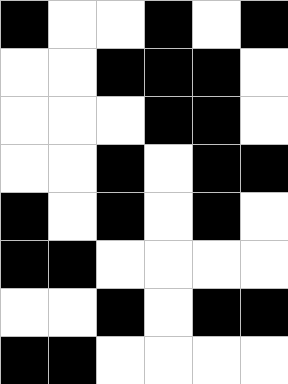[["black", "white", "white", "black", "white", "black"], ["white", "white", "black", "black", "black", "white"], ["white", "white", "white", "black", "black", "white"], ["white", "white", "black", "white", "black", "black"], ["black", "white", "black", "white", "black", "white"], ["black", "black", "white", "white", "white", "white"], ["white", "white", "black", "white", "black", "black"], ["black", "black", "white", "white", "white", "white"]]